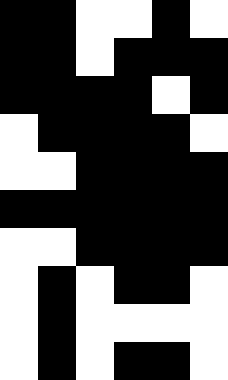[["black", "black", "white", "white", "black", "white"], ["black", "black", "white", "black", "black", "black"], ["black", "black", "black", "black", "white", "black"], ["white", "black", "black", "black", "black", "white"], ["white", "white", "black", "black", "black", "black"], ["black", "black", "black", "black", "black", "black"], ["white", "white", "black", "black", "black", "black"], ["white", "black", "white", "black", "black", "white"], ["white", "black", "white", "white", "white", "white"], ["white", "black", "white", "black", "black", "white"]]